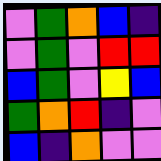[["violet", "green", "orange", "blue", "indigo"], ["violet", "green", "violet", "red", "red"], ["blue", "green", "violet", "yellow", "blue"], ["green", "orange", "red", "indigo", "violet"], ["blue", "indigo", "orange", "violet", "violet"]]